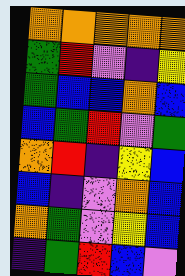[["orange", "orange", "orange", "orange", "orange"], ["green", "red", "violet", "indigo", "yellow"], ["green", "blue", "blue", "orange", "blue"], ["blue", "green", "red", "violet", "green"], ["orange", "red", "indigo", "yellow", "blue"], ["blue", "indigo", "violet", "orange", "blue"], ["orange", "green", "violet", "yellow", "blue"], ["indigo", "green", "red", "blue", "violet"]]